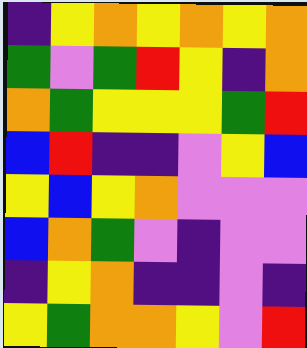[["indigo", "yellow", "orange", "yellow", "orange", "yellow", "orange"], ["green", "violet", "green", "red", "yellow", "indigo", "orange"], ["orange", "green", "yellow", "yellow", "yellow", "green", "red"], ["blue", "red", "indigo", "indigo", "violet", "yellow", "blue"], ["yellow", "blue", "yellow", "orange", "violet", "violet", "violet"], ["blue", "orange", "green", "violet", "indigo", "violet", "violet"], ["indigo", "yellow", "orange", "indigo", "indigo", "violet", "indigo"], ["yellow", "green", "orange", "orange", "yellow", "violet", "red"]]